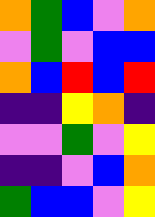[["orange", "green", "blue", "violet", "orange"], ["violet", "green", "violet", "blue", "blue"], ["orange", "blue", "red", "blue", "red"], ["indigo", "indigo", "yellow", "orange", "indigo"], ["violet", "violet", "green", "violet", "yellow"], ["indigo", "indigo", "violet", "blue", "orange"], ["green", "blue", "blue", "violet", "yellow"]]